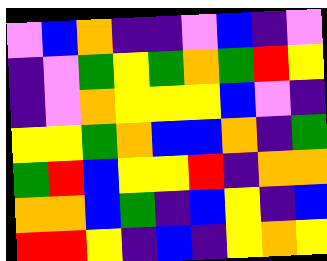[["violet", "blue", "orange", "indigo", "indigo", "violet", "blue", "indigo", "violet"], ["indigo", "violet", "green", "yellow", "green", "orange", "green", "red", "yellow"], ["indigo", "violet", "orange", "yellow", "yellow", "yellow", "blue", "violet", "indigo"], ["yellow", "yellow", "green", "orange", "blue", "blue", "orange", "indigo", "green"], ["green", "red", "blue", "yellow", "yellow", "red", "indigo", "orange", "orange"], ["orange", "orange", "blue", "green", "indigo", "blue", "yellow", "indigo", "blue"], ["red", "red", "yellow", "indigo", "blue", "indigo", "yellow", "orange", "yellow"]]